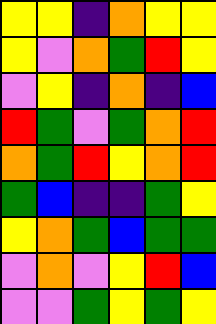[["yellow", "yellow", "indigo", "orange", "yellow", "yellow"], ["yellow", "violet", "orange", "green", "red", "yellow"], ["violet", "yellow", "indigo", "orange", "indigo", "blue"], ["red", "green", "violet", "green", "orange", "red"], ["orange", "green", "red", "yellow", "orange", "red"], ["green", "blue", "indigo", "indigo", "green", "yellow"], ["yellow", "orange", "green", "blue", "green", "green"], ["violet", "orange", "violet", "yellow", "red", "blue"], ["violet", "violet", "green", "yellow", "green", "yellow"]]